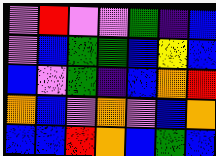[["violet", "red", "violet", "violet", "green", "indigo", "blue"], ["violet", "blue", "green", "green", "blue", "yellow", "blue"], ["blue", "violet", "green", "indigo", "blue", "orange", "red"], ["orange", "blue", "violet", "orange", "violet", "blue", "orange"], ["blue", "blue", "red", "orange", "blue", "green", "blue"]]